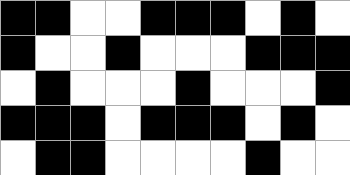[["black", "black", "white", "white", "black", "black", "black", "white", "black", "white"], ["black", "white", "white", "black", "white", "white", "white", "black", "black", "black"], ["white", "black", "white", "white", "white", "black", "white", "white", "white", "black"], ["black", "black", "black", "white", "black", "black", "black", "white", "black", "white"], ["white", "black", "black", "white", "white", "white", "white", "black", "white", "white"]]